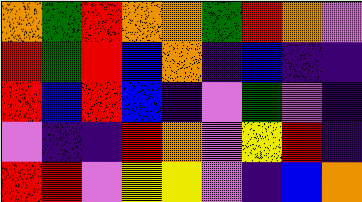[["orange", "green", "red", "orange", "orange", "green", "red", "orange", "violet"], ["red", "green", "red", "blue", "orange", "indigo", "blue", "indigo", "indigo"], ["red", "blue", "red", "blue", "indigo", "violet", "green", "violet", "indigo"], ["violet", "indigo", "indigo", "red", "orange", "violet", "yellow", "red", "indigo"], ["red", "red", "violet", "yellow", "yellow", "violet", "indigo", "blue", "orange"]]